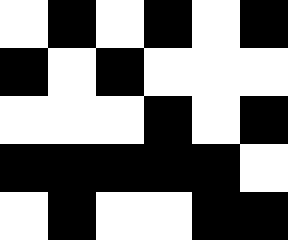[["white", "black", "white", "black", "white", "black"], ["black", "white", "black", "white", "white", "white"], ["white", "white", "white", "black", "white", "black"], ["black", "black", "black", "black", "black", "white"], ["white", "black", "white", "white", "black", "black"]]